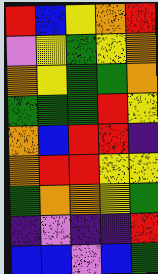[["red", "blue", "yellow", "orange", "red"], ["violet", "yellow", "green", "yellow", "orange"], ["orange", "yellow", "green", "green", "orange"], ["green", "green", "green", "red", "yellow"], ["orange", "blue", "red", "red", "indigo"], ["orange", "red", "red", "yellow", "yellow"], ["green", "orange", "orange", "yellow", "green"], ["indigo", "violet", "indigo", "indigo", "red"], ["blue", "blue", "violet", "blue", "green"]]